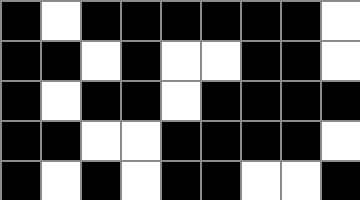[["black", "white", "black", "black", "black", "black", "black", "black", "white"], ["black", "black", "white", "black", "white", "white", "black", "black", "white"], ["black", "white", "black", "black", "white", "black", "black", "black", "black"], ["black", "black", "white", "white", "black", "black", "black", "black", "white"], ["black", "white", "black", "white", "black", "black", "white", "white", "black"]]